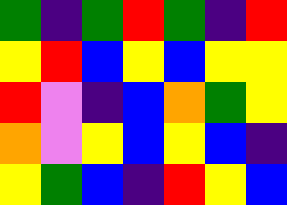[["green", "indigo", "green", "red", "green", "indigo", "red"], ["yellow", "red", "blue", "yellow", "blue", "yellow", "yellow"], ["red", "violet", "indigo", "blue", "orange", "green", "yellow"], ["orange", "violet", "yellow", "blue", "yellow", "blue", "indigo"], ["yellow", "green", "blue", "indigo", "red", "yellow", "blue"]]